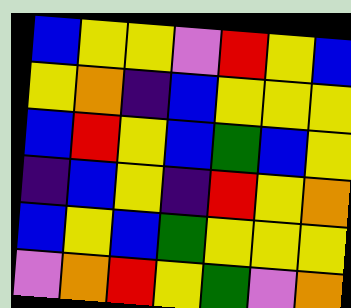[["blue", "yellow", "yellow", "violet", "red", "yellow", "blue"], ["yellow", "orange", "indigo", "blue", "yellow", "yellow", "yellow"], ["blue", "red", "yellow", "blue", "green", "blue", "yellow"], ["indigo", "blue", "yellow", "indigo", "red", "yellow", "orange"], ["blue", "yellow", "blue", "green", "yellow", "yellow", "yellow"], ["violet", "orange", "red", "yellow", "green", "violet", "orange"]]